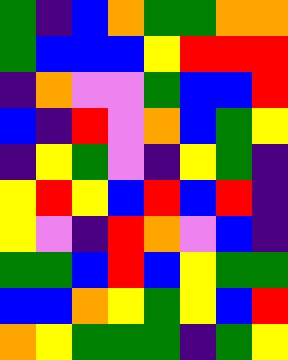[["green", "indigo", "blue", "orange", "green", "green", "orange", "orange"], ["green", "blue", "blue", "blue", "yellow", "red", "red", "red"], ["indigo", "orange", "violet", "violet", "green", "blue", "blue", "red"], ["blue", "indigo", "red", "violet", "orange", "blue", "green", "yellow"], ["indigo", "yellow", "green", "violet", "indigo", "yellow", "green", "indigo"], ["yellow", "red", "yellow", "blue", "red", "blue", "red", "indigo"], ["yellow", "violet", "indigo", "red", "orange", "violet", "blue", "indigo"], ["green", "green", "blue", "red", "blue", "yellow", "green", "green"], ["blue", "blue", "orange", "yellow", "green", "yellow", "blue", "red"], ["orange", "yellow", "green", "green", "green", "indigo", "green", "yellow"]]